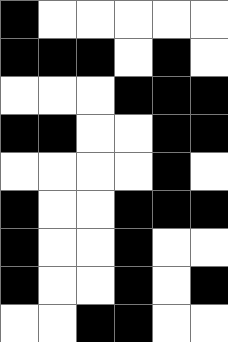[["black", "white", "white", "white", "white", "white"], ["black", "black", "black", "white", "black", "white"], ["white", "white", "white", "black", "black", "black"], ["black", "black", "white", "white", "black", "black"], ["white", "white", "white", "white", "black", "white"], ["black", "white", "white", "black", "black", "black"], ["black", "white", "white", "black", "white", "white"], ["black", "white", "white", "black", "white", "black"], ["white", "white", "black", "black", "white", "white"]]